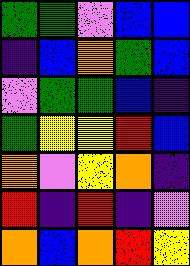[["green", "green", "violet", "blue", "blue"], ["indigo", "blue", "orange", "green", "blue"], ["violet", "green", "green", "blue", "indigo"], ["green", "yellow", "yellow", "red", "blue"], ["orange", "violet", "yellow", "orange", "indigo"], ["red", "indigo", "red", "indigo", "violet"], ["orange", "blue", "orange", "red", "yellow"]]